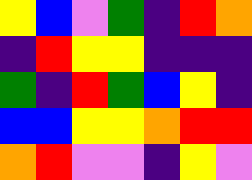[["yellow", "blue", "violet", "green", "indigo", "red", "orange"], ["indigo", "red", "yellow", "yellow", "indigo", "indigo", "indigo"], ["green", "indigo", "red", "green", "blue", "yellow", "indigo"], ["blue", "blue", "yellow", "yellow", "orange", "red", "red"], ["orange", "red", "violet", "violet", "indigo", "yellow", "violet"]]